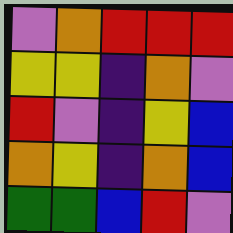[["violet", "orange", "red", "red", "red"], ["yellow", "yellow", "indigo", "orange", "violet"], ["red", "violet", "indigo", "yellow", "blue"], ["orange", "yellow", "indigo", "orange", "blue"], ["green", "green", "blue", "red", "violet"]]